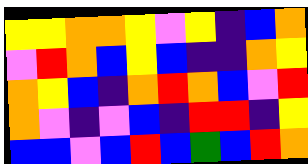[["yellow", "yellow", "orange", "orange", "yellow", "violet", "yellow", "indigo", "blue", "orange"], ["violet", "red", "orange", "blue", "yellow", "blue", "indigo", "indigo", "orange", "yellow"], ["orange", "yellow", "blue", "indigo", "orange", "red", "orange", "blue", "violet", "red"], ["orange", "violet", "indigo", "violet", "blue", "indigo", "red", "red", "indigo", "yellow"], ["blue", "blue", "violet", "blue", "red", "blue", "green", "blue", "red", "orange"]]